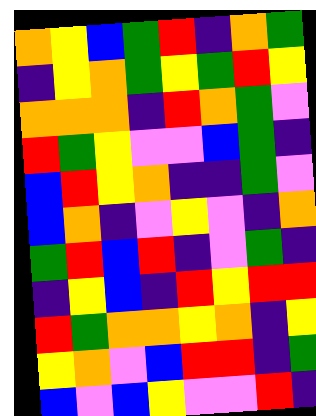[["orange", "yellow", "blue", "green", "red", "indigo", "orange", "green"], ["indigo", "yellow", "orange", "green", "yellow", "green", "red", "yellow"], ["orange", "orange", "orange", "indigo", "red", "orange", "green", "violet"], ["red", "green", "yellow", "violet", "violet", "blue", "green", "indigo"], ["blue", "red", "yellow", "orange", "indigo", "indigo", "green", "violet"], ["blue", "orange", "indigo", "violet", "yellow", "violet", "indigo", "orange"], ["green", "red", "blue", "red", "indigo", "violet", "green", "indigo"], ["indigo", "yellow", "blue", "indigo", "red", "yellow", "red", "red"], ["red", "green", "orange", "orange", "yellow", "orange", "indigo", "yellow"], ["yellow", "orange", "violet", "blue", "red", "red", "indigo", "green"], ["blue", "violet", "blue", "yellow", "violet", "violet", "red", "indigo"]]